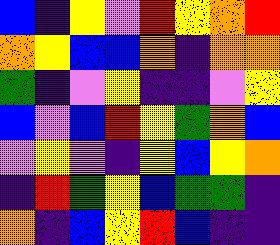[["blue", "indigo", "yellow", "violet", "red", "yellow", "orange", "red"], ["orange", "yellow", "blue", "blue", "orange", "indigo", "orange", "orange"], ["green", "indigo", "violet", "yellow", "indigo", "indigo", "violet", "yellow"], ["blue", "violet", "blue", "red", "yellow", "green", "orange", "blue"], ["violet", "yellow", "violet", "indigo", "yellow", "blue", "yellow", "orange"], ["indigo", "red", "green", "yellow", "blue", "green", "green", "indigo"], ["orange", "indigo", "blue", "yellow", "red", "blue", "indigo", "indigo"]]